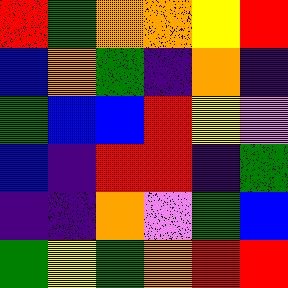[["red", "green", "orange", "orange", "yellow", "red"], ["blue", "orange", "green", "indigo", "orange", "indigo"], ["green", "blue", "blue", "red", "yellow", "violet"], ["blue", "indigo", "red", "red", "indigo", "green"], ["indigo", "indigo", "orange", "violet", "green", "blue"], ["green", "yellow", "green", "orange", "red", "red"]]